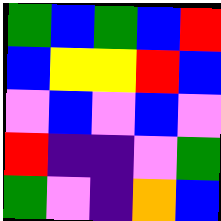[["green", "blue", "green", "blue", "red"], ["blue", "yellow", "yellow", "red", "blue"], ["violet", "blue", "violet", "blue", "violet"], ["red", "indigo", "indigo", "violet", "green"], ["green", "violet", "indigo", "orange", "blue"]]